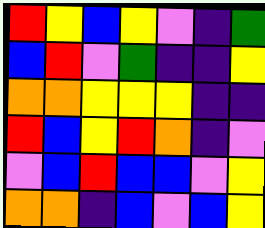[["red", "yellow", "blue", "yellow", "violet", "indigo", "green"], ["blue", "red", "violet", "green", "indigo", "indigo", "yellow"], ["orange", "orange", "yellow", "yellow", "yellow", "indigo", "indigo"], ["red", "blue", "yellow", "red", "orange", "indigo", "violet"], ["violet", "blue", "red", "blue", "blue", "violet", "yellow"], ["orange", "orange", "indigo", "blue", "violet", "blue", "yellow"]]